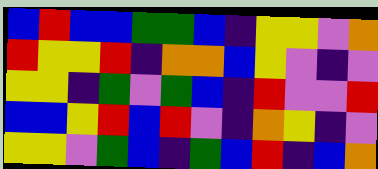[["blue", "red", "blue", "blue", "green", "green", "blue", "indigo", "yellow", "yellow", "violet", "orange"], ["red", "yellow", "yellow", "red", "indigo", "orange", "orange", "blue", "yellow", "violet", "indigo", "violet"], ["yellow", "yellow", "indigo", "green", "violet", "green", "blue", "indigo", "red", "violet", "violet", "red"], ["blue", "blue", "yellow", "red", "blue", "red", "violet", "indigo", "orange", "yellow", "indigo", "violet"], ["yellow", "yellow", "violet", "green", "blue", "indigo", "green", "blue", "red", "indigo", "blue", "orange"]]